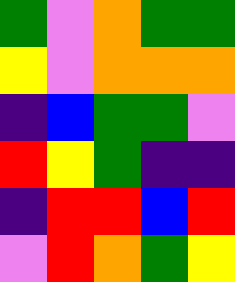[["green", "violet", "orange", "green", "green"], ["yellow", "violet", "orange", "orange", "orange"], ["indigo", "blue", "green", "green", "violet"], ["red", "yellow", "green", "indigo", "indigo"], ["indigo", "red", "red", "blue", "red"], ["violet", "red", "orange", "green", "yellow"]]